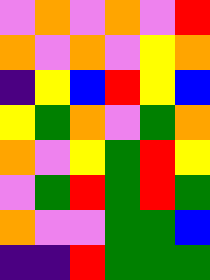[["violet", "orange", "violet", "orange", "violet", "red"], ["orange", "violet", "orange", "violet", "yellow", "orange"], ["indigo", "yellow", "blue", "red", "yellow", "blue"], ["yellow", "green", "orange", "violet", "green", "orange"], ["orange", "violet", "yellow", "green", "red", "yellow"], ["violet", "green", "red", "green", "red", "green"], ["orange", "violet", "violet", "green", "green", "blue"], ["indigo", "indigo", "red", "green", "green", "green"]]